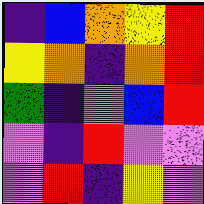[["indigo", "blue", "orange", "yellow", "red"], ["yellow", "orange", "indigo", "orange", "red"], ["green", "indigo", "violet", "blue", "red"], ["violet", "indigo", "red", "violet", "violet"], ["violet", "red", "indigo", "yellow", "violet"]]